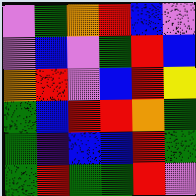[["violet", "green", "orange", "red", "blue", "violet"], ["violet", "blue", "violet", "green", "red", "blue"], ["orange", "red", "violet", "blue", "red", "yellow"], ["green", "blue", "red", "red", "orange", "green"], ["green", "indigo", "blue", "blue", "red", "green"], ["green", "red", "green", "green", "red", "violet"]]